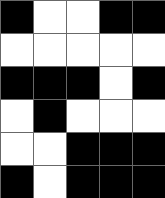[["black", "white", "white", "black", "black"], ["white", "white", "white", "white", "white"], ["black", "black", "black", "white", "black"], ["white", "black", "white", "white", "white"], ["white", "white", "black", "black", "black"], ["black", "white", "black", "black", "black"]]